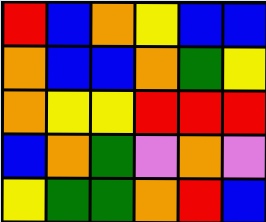[["red", "blue", "orange", "yellow", "blue", "blue"], ["orange", "blue", "blue", "orange", "green", "yellow"], ["orange", "yellow", "yellow", "red", "red", "red"], ["blue", "orange", "green", "violet", "orange", "violet"], ["yellow", "green", "green", "orange", "red", "blue"]]